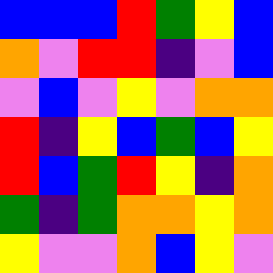[["blue", "blue", "blue", "red", "green", "yellow", "blue"], ["orange", "violet", "red", "red", "indigo", "violet", "blue"], ["violet", "blue", "violet", "yellow", "violet", "orange", "orange"], ["red", "indigo", "yellow", "blue", "green", "blue", "yellow"], ["red", "blue", "green", "red", "yellow", "indigo", "orange"], ["green", "indigo", "green", "orange", "orange", "yellow", "orange"], ["yellow", "violet", "violet", "orange", "blue", "yellow", "violet"]]